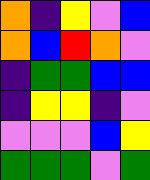[["orange", "indigo", "yellow", "violet", "blue"], ["orange", "blue", "red", "orange", "violet"], ["indigo", "green", "green", "blue", "blue"], ["indigo", "yellow", "yellow", "indigo", "violet"], ["violet", "violet", "violet", "blue", "yellow"], ["green", "green", "green", "violet", "green"]]